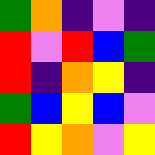[["green", "orange", "indigo", "violet", "indigo"], ["red", "violet", "red", "blue", "green"], ["red", "indigo", "orange", "yellow", "indigo"], ["green", "blue", "yellow", "blue", "violet"], ["red", "yellow", "orange", "violet", "yellow"]]